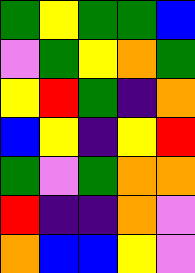[["green", "yellow", "green", "green", "blue"], ["violet", "green", "yellow", "orange", "green"], ["yellow", "red", "green", "indigo", "orange"], ["blue", "yellow", "indigo", "yellow", "red"], ["green", "violet", "green", "orange", "orange"], ["red", "indigo", "indigo", "orange", "violet"], ["orange", "blue", "blue", "yellow", "violet"]]